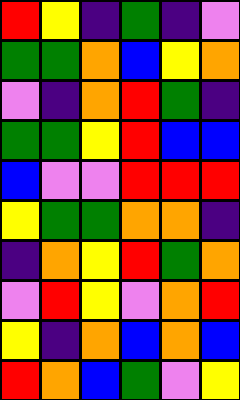[["red", "yellow", "indigo", "green", "indigo", "violet"], ["green", "green", "orange", "blue", "yellow", "orange"], ["violet", "indigo", "orange", "red", "green", "indigo"], ["green", "green", "yellow", "red", "blue", "blue"], ["blue", "violet", "violet", "red", "red", "red"], ["yellow", "green", "green", "orange", "orange", "indigo"], ["indigo", "orange", "yellow", "red", "green", "orange"], ["violet", "red", "yellow", "violet", "orange", "red"], ["yellow", "indigo", "orange", "blue", "orange", "blue"], ["red", "orange", "blue", "green", "violet", "yellow"]]